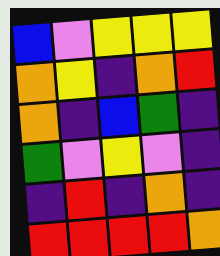[["blue", "violet", "yellow", "yellow", "yellow"], ["orange", "yellow", "indigo", "orange", "red"], ["orange", "indigo", "blue", "green", "indigo"], ["green", "violet", "yellow", "violet", "indigo"], ["indigo", "red", "indigo", "orange", "indigo"], ["red", "red", "red", "red", "orange"]]